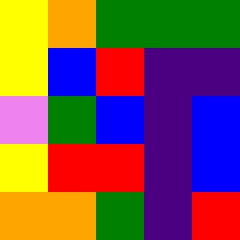[["yellow", "orange", "green", "green", "green"], ["yellow", "blue", "red", "indigo", "indigo"], ["violet", "green", "blue", "indigo", "blue"], ["yellow", "red", "red", "indigo", "blue"], ["orange", "orange", "green", "indigo", "red"]]